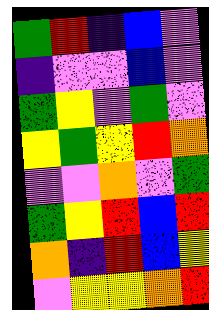[["green", "red", "indigo", "blue", "violet"], ["indigo", "violet", "violet", "blue", "violet"], ["green", "yellow", "violet", "green", "violet"], ["yellow", "green", "yellow", "red", "orange"], ["violet", "violet", "orange", "violet", "green"], ["green", "yellow", "red", "blue", "red"], ["orange", "indigo", "red", "blue", "yellow"], ["violet", "yellow", "yellow", "orange", "red"]]